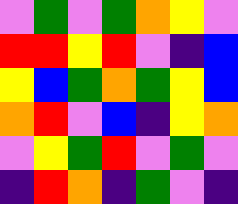[["violet", "green", "violet", "green", "orange", "yellow", "violet"], ["red", "red", "yellow", "red", "violet", "indigo", "blue"], ["yellow", "blue", "green", "orange", "green", "yellow", "blue"], ["orange", "red", "violet", "blue", "indigo", "yellow", "orange"], ["violet", "yellow", "green", "red", "violet", "green", "violet"], ["indigo", "red", "orange", "indigo", "green", "violet", "indigo"]]